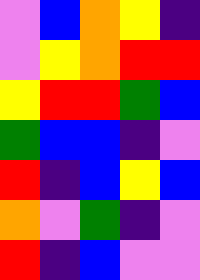[["violet", "blue", "orange", "yellow", "indigo"], ["violet", "yellow", "orange", "red", "red"], ["yellow", "red", "red", "green", "blue"], ["green", "blue", "blue", "indigo", "violet"], ["red", "indigo", "blue", "yellow", "blue"], ["orange", "violet", "green", "indigo", "violet"], ["red", "indigo", "blue", "violet", "violet"]]